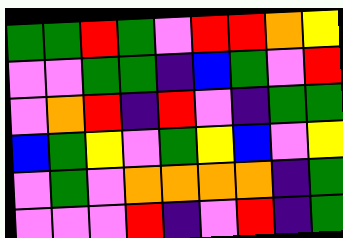[["green", "green", "red", "green", "violet", "red", "red", "orange", "yellow"], ["violet", "violet", "green", "green", "indigo", "blue", "green", "violet", "red"], ["violet", "orange", "red", "indigo", "red", "violet", "indigo", "green", "green"], ["blue", "green", "yellow", "violet", "green", "yellow", "blue", "violet", "yellow"], ["violet", "green", "violet", "orange", "orange", "orange", "orange", "indigo", "green"], ["violet", "violet", "violet", "red", "indigo", "violet", "red", "indigo", "green"]]